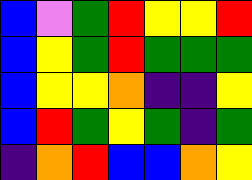[["blue", "violet", "green", "red", "yellow", "yellow", "red"], ["blue", "yellow", "green", "red", "green", "green", "green"], ["blue", "yellow", "yellow", "orange", "indigo", "indigo", "yellow"], ["blue", "red", "green", "yellow", "green", "indigo", "green"], ["indigo", "orange", "red", "blue", "blue", "orange", "yellow"]]